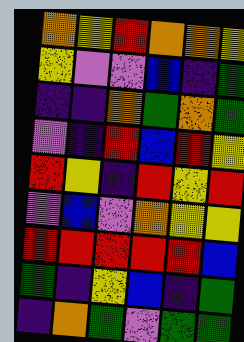[["orange", "yellow", "red", "orange", "orange", "yellow"], ["yellow", "violet", "violet", "blue", "indigo", "green"], ["indigo", "indigo", "orange", "green", "orange", "green"], ["violet", "indigo", "red", "blue", "red", "yellow"], ["red", "yellow", "indigo", "red", "yellow", "red"], ["violet", "blue", "violet", "orange", "yellow", "yellow"], ["red", "red", "red", "red", "red", "blue"], ["green", "indigo", "yellow", "blue", "indigo", "green"], ["indigo", "orange", "green", "violet", "green", "green"]]